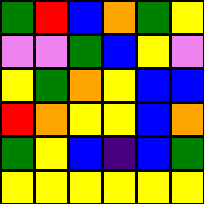[["green", "red", "blue", "orange", "green", "yellow"], ["violet", "violet", "green", "blue", "yellow", "violet"], ["yellow", "green", "orange", "yellow", "blue", "blue"], ["red", "orange", "yellow", "yellow", "blue", "orange"], ["green", "yellow", "blue", "indigo", "blue", "green"], ["yellow", "yellow", "yellow", "yellow", "yellow", "yellow"]]